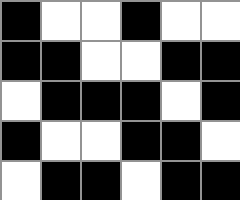[["black", "white", "white", "black", "white", "white"], ["black", "black", "white", "white", "black", "black"], ["white", "black", "black", "black", "white", "black"], ["black", "white", "white", "black", "black", "white"], ["white", "black", "black", "white", "black", "black"]]